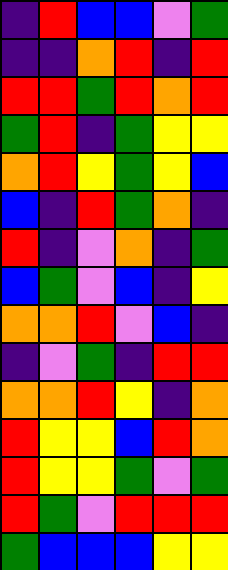[["indigo", "red", "blue", "blue", "violet", "green"], ["indigo", "indigo", "orange", "red", "indigo", "red"], ["red", "red", "green", "red", "orange", "red"], ["green", "red", "indigo", "green", "yellow", "yellow"], ["orange", "red", "yellow", "green", "yellow", "blue"], ["blue", "indigo", "red", "green", "orange", "indigo"], ["red", "indigo", "violet", "orange", "indigo", "green"], ["blue", "green", "violet", "blue", "indigo", "yellow"], ["orange", "orange", "red", "violet", "blue", "indigo"], ["indigo", "violet", "green", "indigo", "red", "red"], ["orange", "orange", "red", "yellow", "indigo", "orange"], ["red", "yellow", "yellow", "blue", "red", "orange"], ["red", "yellow", "yellow", "green", "violet", "green"], ["red", "green", "violet", "red", "red", "red"], ["green", "blue", "blue", "blue", "yellow", "yellow"]]